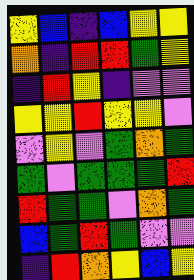[["yellow", "blue", "indigo", "blue", "yellow", "yellow"], ["orange", "indigo", "red", "red", "green", "yellow"], ["indigo", "red", "yellow", "indigo", "violet", "violet"], ["yellow", "yellow", "red", "yellow", "yellow", "violet"], ["violet", "yellow", "violet", "green", "orange", "green"], ["green", "violet", "green", "green", "green", "red"], ["red", "green", "green", "violet", "orange", "green"], ["blue", "green", "red", "green", "violet", "violet"], ["indigo", "red", "orange", "yellow", "blue", "yellow"]]